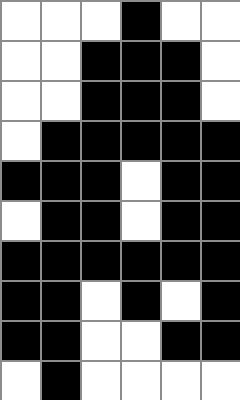[["white", "white", "white", "black", "white", "white"], ["white", "white", "black", "black", "black", "white"], ["white", "white", "black", "black", "black", "white"], ["white", "black", "black", "black", "black", "black"], ["black", "black", "black", "white", "black", "black"], ["white", "black", "black", "white", "black", "black"], ["black", "black", "black", "black", "black", "black"], ["black", "black", "white", "black", "white", "black"], ["black", "black", "white", "white", "black", "black"], ["white", "black", "white", "white", "white", "white"]]